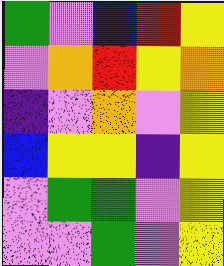[["green", "violet", "blue", "red", "yellow"], ["violet", "orange", "red", "yellow", "orange"], ["indigo", "violet", "orange", "violet", "yellow"], ["blue", "yellow", "yellow", "indigo", "yellow"], ["violet", "green", "green", "violet", "yellow"], ["violet", "violet", "green", "violet", "yellow"]]